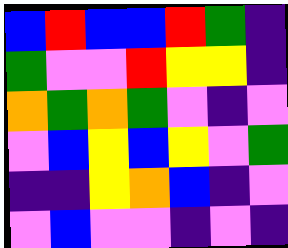[["blue", "red", "blue", "blue", "red", "green", "indigo"], ["green", "violet", "violet", "red", "yellow", "yellow", "indigo"], ["orange", "green", "orange", "green", "violet", "indigo", "violet"], ["violet", "blue", "yellow", "blue", "yellow", "violet", "green"], ["indigo", "indigo", "yellow", "orange", "blue", "indigo", "violet"], ["violet", "blue", "violet", "violet", "indigo", "violet", "indigo"]]